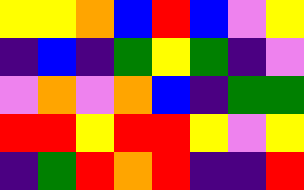[["yellow", "yellow", "orange", "blue", "red", "blue", "violet", "yellow"], ["indigo", "blue", "indigo", "green", "yellow", "green", "indigo", "violet"], ["violet", "orange", "violet", "orange", "blue", "indigo", "green", "green"], ["red", "red", "yellow", "red", "red", "yellow", "violet", "yellow"], ["indigo", "green", "red", "orange", "red", "indigo", "indigo", "red"]]